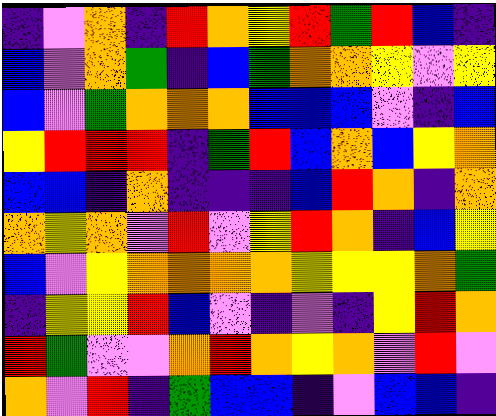[["indigo", "violet", "orange", "indigo", "red", "orange", "yellow", "red", "green", "red", "blue", "indigo"], ["blue", "violet", "orange", "green", "indigo", "blue", "green", "orange", "orange", "yellow", "violet", "yellow"], ["blue", "violet", "green", "orange", "orange", "orange", "blue", "blue", "blue", "violet", "indigo", "blue"], ["yellow", "red", "red", "red", "indigo", "green", "red", "blue", "orange", "blue", "yellow", "orange"], ["blue", "blue", "indigo", "orange", "indigo", "indigo", "indigo", "blue", "red", "orange", "indigo", "orange"], ["orange", "yellow", "orange", "violet", "red", "violet", "yellow", "red", "orange", "indigo", "blue", "yellow"], ["blue", "violet", "yellow", "orange", "orange", "orange", "orange", "yellow", "yellow", "yellow", "orange", "green"], ["indigo", "yellow", "yellow", "red", "blue", "violet", "indigo", "violet", "indigo", "yellow", "red", "orange"], ["red", "green", "violet", "violet", "orange", "red", "orange", "yellow", "orange", "violet", "red", "violet"], ["orange", "violet", "red", "indigo", "green", "blue", "blue", "indigo", "violet", "blue", "blue", "indigo"]]